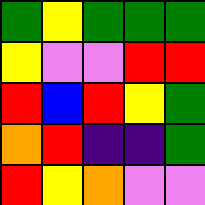[["green", "yellow", "green", "green", "green"], ["yellow", "violet", "violet", "red", "red"], ["red", "blue", "red", "yellow", "green"], ["orange", "red", "indigo", "indigo", "green"], ["red", "yellow", "orange", "violet", "violet"]]